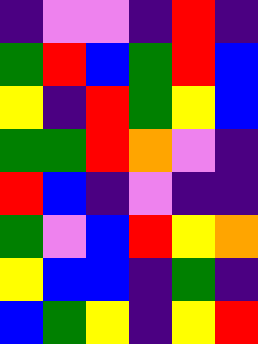[["indigo", "violet", "violet", "indigo", "red", "indigo"], ["green", "red", "blue", "green", "red", "blue"], ["yellow", "indigo", "red", "green", "yellow", "blue"], ["green", "green", "red", "orange", "violet", "indigo"], ["red", "blue", "indigo", "violet", "indigo", "indigo"], ["green", "violet", "blue", "red", "yellow", "orange"], ["yellow", "blue", "blue", "indigo", "green", "indigo"], ["blue", "green", "yellow", "indigo", "yellow", "red"]]